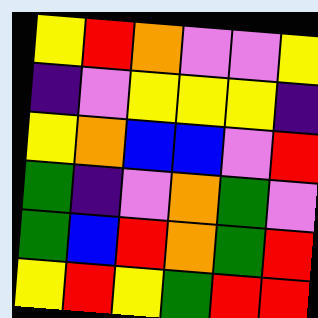[["yellow", "red", "orange", "violet", "violet", "yellow"], ["indigo", "violet", "yellow", "yellow", "yellow", "indigo"], ["yellow", "orange", "blue", "blue", "violet", "red"], ["green", "indigo", "violet", "orange", "green", "violet"], ["green", "blue", "red", "orange", "green", "red"], ["yellow", "red", "yellow", "green", "red", "red"]]